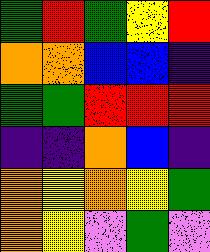[["green", "red", "green", "yellow", "red"], ["orange", "orange", "blue", "blue", "indigo"], ["green", "green", "red", "red", "red"], ["indigo", "indigo", "orange", "blue", "indigo"], ["orange", "yellow", "orange", "yellow", "green"], ["orange", "yellow", "violet", "green", "violet"]]